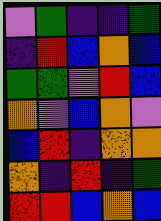[["violet", "green", "indigo", "indigo", "green"], ["indigo", "red", "blue", "orange", "blue"], ["green", "green", "violet", "red", "blue"], ["orange", "violet", "blue", "orange", "violet"], ["blue", "red", "indigo", "orange", "orange"], ["orange", "indigo", "red", "indigo", "green"], ["red", "red", "blue", "orange", "blue"]]